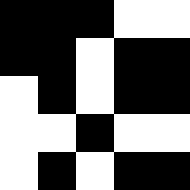[["black", "black", "black", "white", "white"], ["black", "black", "white", "black", "black"], ["white", "black", "white", "black", "black"], ["white", "white", "black", "white", "white"], ["white", "black", "white", "black", "black"]]